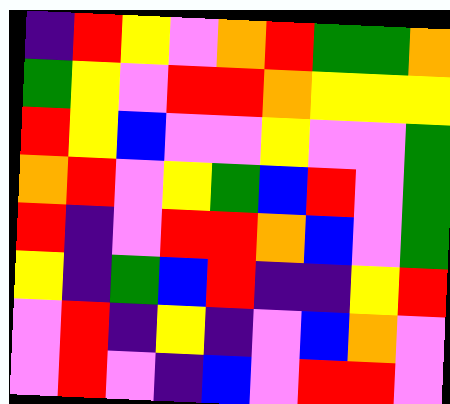[["indigo", "red", "yellow", "violet", "orange", "red", "green", "green", "orange"], ["green", "yellow", "violet", "red", "red", "orange", "yellow", "yellow", "yellow"], ["red", "yellow", "blue", "violet", "violet", "yellow", "violet", "violet", "green"], ["orange", "red", "violet", "yellow", "green", "blue", "red", "violet", "green"], ["red", "indigo", "violet", "red", "red", "orange", "blue", "violet", "green"], ["yellow", "indigo", "green", "blue", "red", "indigo", "indigo", "yellow", "red"], ["violet", "red", "indigo", "yellow", "indigo", "violet", "blue", "orange", "violet"], ["violet", "red", "violet", "indigo", "blue", "violet", "red", "red", "violet"]]